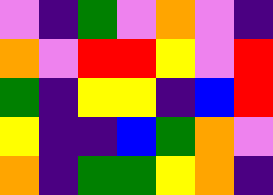[["violet", "indigo", "green", "violet", "orange", "violet", "indigo"], ["orange", "violet", "red", "red", "yellow", "violet", "red"], ["green", "indigo", "yellow", "yellow", "indigo", "blue", "red"], ["yellow", "indigo", "indigo", "blue", "green", "orange", "violet"], ["orange", "indigo", "green", "green", "yellow", "orange", "indigo"]]